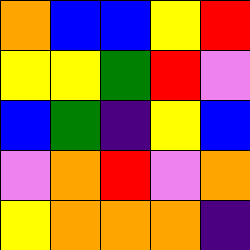[["orange", "blue", "blue", "yellow", "red"], ["yellow", "yellow", "green", "red", "violet"], ["blue", "green", "indigo", "yellow", "blue"], ["violet", "orange", "red", "violet", "orange"], ["yellow", "orange", "orange", "orange", "indigo"]]